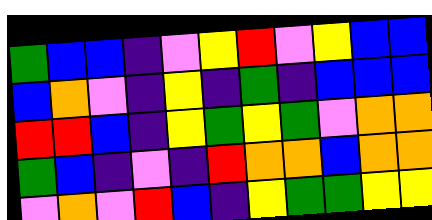[["green", "blue", "blue", "indigo", "violet", "yellow", "red", "violet", "yellow", "blue", "blue"], ["blue", "orange", "violet", "indigo", "yellow", "indigo", "green", "indigo", "blue", "blue", "blue"], ["red", "red", "blue", "indigo", "yellow", "green", "yellow", "green", "violet", "orange", "orange"], ["green", "blue", "indigo", "violet", "indigo", "red", "orange", "orange", "blue", "orange", "orange"], ["violet", "orange", "violet", "red", "blue", "indigo", "yellow", "green", "green", "yellow", "yellow"]]